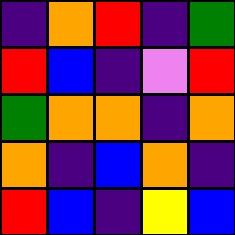[["indigo", "orange", "red", "indigo", "green"], ["red", "blue", "indigo", "violet", "red"], ["green", "orange", "orange", "indigo", "orange"], ["orange", "indigo", "blue", "orange", "indigo"], ["red", "blue", "indigo", "yellow", "blue"]]